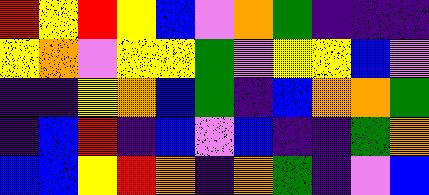[["red", "yellow", "red", "yellow", "blue", "violet", "orange", "green", "indigo", "indigo", "indigo"], ["yellow", "orange", "violet", "yellow", "yellow", "green", "violet", "yellow", "yellow", "blue", "violet"], ["indigo", "indigo", "yellow", "orange", "blue", "green", "indigo", "blue", "orange", "orange", "green"], ["indigo", "blue", "red", "indigo", "blue", "violet", "blue", "indigo", "indigo", "green", "orange"], ["blue", "blue", "yellow", "red", "orange", "indigo", "orange", "green", "indigo", "violet", "blue"]]